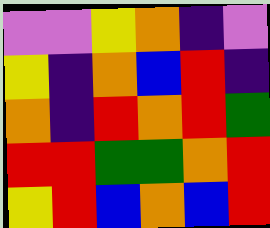[["violet", "violet", "yellow", "orange", "indigo", "violet"], ["yellow", "indigo", "orange", "blue", "red", "indigo"], ["orange", "indigo", "red", "orange", "red", "green"], ["red", "red", "green", "green", "orange", "red"], ["yellow", "red", "blue", "orange", "blue", "red"]]